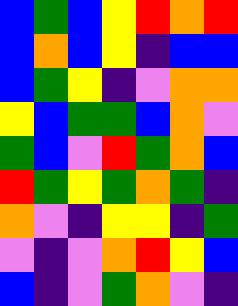[["blue", "green", "blue", "yellow", "red", "orange", "red"], ["blue", "orange", "blue", "yellow", "indigo", "blue", "blue"], ["blue", "green", "yellow", "indigo", "violet", "orange", "orange"], ["yellow", "blue", "green", "green", "blue", "orange", "violet"], ["green", "blue", "violet", "red", "green", "orange", "blue"], ["red", "green", "yellow", "green", "orange", "green", "indigo"], ["orange", "violet", "indigo", "yellow", "yellow", "indigo", "green"], ["violet", "indigo", "violet", "orange", "red", "yellow", "blue"], ["blue", "indigo", "violet", "green", "orange", "violet", "indigo"]]